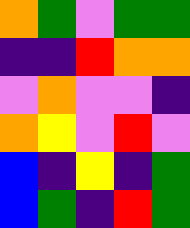[["orange", "green", "violet", "green", "green"], ["indigo", "indigo", "red", "orange", "orange"], ["violet", "orange", "violet", "violet", "indigo"], ["orange", "yellow", "violet", "red", "violet"], ["blue", "indigo", "yellow", "indigo", "green"], ["blue", "green", "indigo", "red", "green"]]